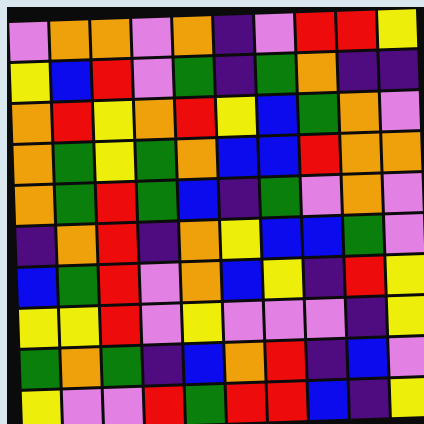[["violet", "orange", "orange", "violet", "orange", "indigo", "violet", "red", "red", "yellow"], ["yellow", "blue", "red", "violet", "green", "indigo", "green", "orange", "indigo", "indigo"], ["orange", "red", "yellow", "orange", "red", "yellow", "blue", "green", "orange", "violet"], ["orange", "green", "yellow", "green", "orange", "blue", "blue", "red", "orange", "orange"], ["orange", "green", "red", "green", "blue", "indigo", "green", "violet", "orange", "violet"], ["indigo", "orange", "red", "indigo", "orange", "yellow", "blue", "blue", "green", "violet"], ["blue", "green", "red", "violet", "orange", "blue", "yellow", "indigo", "red", "yellow"], ["yellow", "yellow", "red", "violet", "yellow", "violet", "violet", "violet", "indigo", "yellow"], ["green", "orange", "green", "indigo", "blue", "orange", "red", "indigo", "blue", "violet"], ["yellow", "violet", "violet", "red", "green", "red", "red", "blue", "indigo", "yellow"]]